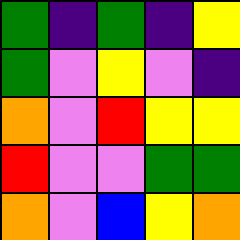[["green", "indigo", "green", "indigo", "yellow"], ["green", "violet", "yellow", "violet", "indigo"], ["orange", "violet", "red", "yellow", "yellow"], ["red", "violet", "violet", "green", "green"], ["orange", "violet", "blue", "yellow", "orange"]]